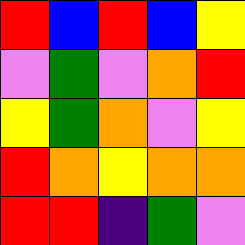[["red", "blue", "red", "blue", "yellow"], ["violet", "green", "violet", "orange", "red"], ["yellow", "green", "orange", "violet", "yellow"], ["red", "orange", "yellow", "orange", "orange"], ["red", "red", "indigo", "green", "violet"]]